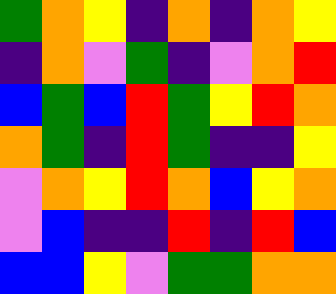[["green", "orange", "yellow", "indigo", "orange", "indigo", "orange", "yellow"], ["indigo", "orange", "violet", "green", "indigo", "violet", "orange", "red"], ["blue", "green", "blue", "red", "green", "yellow", "red", "orange"], ["orange", "green", "indigo", "red", "green", "indigo", "indigo", "yellow"], ["violet", "orange", "yellow", "red", "orange", "blue", "yellow", "orange"], ["violet", "blue", "indigo", "indigo", "red", "indigo", "red", "blue"], ["blue", "blue", "yellow", "violet", "green", "green", "orange", "orange"]]